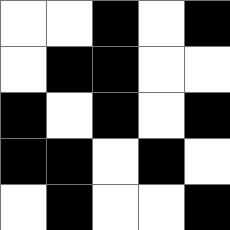[["white", "white", "black", "white", "black"], ["white", "black", "black", "white", "white"], ["black", "white", "black", "white", "black"], ["black", "black", "white", "black", "white"], ["white", "black", "white", "white", "black"]]